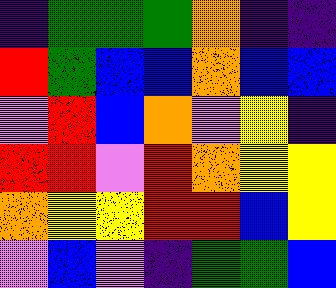[["indigo", "green", "green", "green", "orange", "indigo", "indigo"], ["red", "green", "blue", "blue", "orange", "blue", "blue"], ["violet", "red", "blue", "orange", "violet", "yellow", "indigo"], ["red", "red", "violet", "red", "orange", "yellow", "yellow"], ["orange", "yellow", "yellow", "red", "red", "blue", "yellow"], ["violet", "blue", "violet", "indigo", "green", "green", "blue"]]